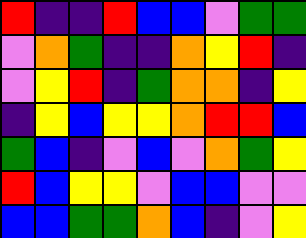[["red", "indigo", "indigo", "red", "blue", "blue", "violet", "green", "green"], ["violet", "orange", "green", "indigo", "indigo", "orange", "yellow", "red", "indigo"], ["violet", "yellow", "red", "indigo", "green", "orange", "orange", "indigo", "yellow"], ["indigo", "yellow", "blue", "yellow", "yellow", "orange", "red", "red", "blue"], ["green", "blue", "indigo", "violet", "blue", "violet", "orange", "green", "yellow"], ["red", "blue", "yellow", "yellow", "violet", "blue", "blue", "violet", "violet"], ["blue", "blue", "green", "green", "orange", "blue", "indigo", "violet", "yellow"]]